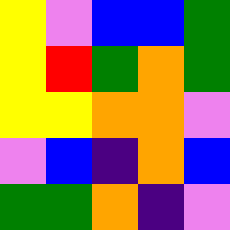[["yellow", "violet", "blue", "blue", "green"], ["yellow", "red", "green", "orange", "green"], ["yellow", "yellow", "orange", "orange", "violet"], ["violet", "blue", "indigo", "orange", "blue"], ["green", "green", "orange", "indigo", "violet"]]